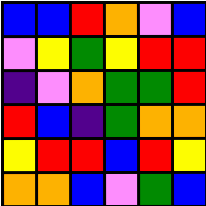[["blue", "blue", "red", "orange", "violet", "blue"], ["violet", "yellow", "green", "yellow", "red", "red"], ["indigo", "violet", "orange", "green", "green", "red"], ["red", "blue", "indigo", "green", "orange", "orange"], ["yellow", "red", "red", "blue", "red", "yellow"], ["orange", "orange", "blue", "violet", "green", "blue"]]